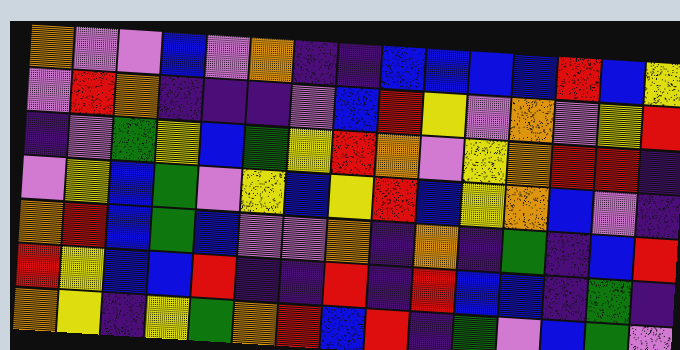[["orange", "violet", "violet", "blue", "violet", "orange", "indigo", "indigo", "blue", "blue", "blue", "blue", "red", "blue", "yellow"], ["violet", "red", "orange", "indigo", "indigo", "indigo", "violet", "blue", "red", "yellow", "violet", "orange", "violet", "yellow", "red"], ["indigo", "violet", "green", "yellow", "blue", "green", "yellow", "red", "orange", "violet", "yellow", "orange", "red", "red", "indigo"], ["violet", "yellow", "blue", "green", "violet", "yellow", "blue", "yellow", "red", "blue", "yellow", "orange", "blue", "violet", "indigo"], ["orange", "red", "blue", "green", "blue", "violet", "violet", "orange", "indigo", "orange", "indigo", "green", "indigo", "blue", "red"], ["red", "yellow", "blue", "blue", "red", "indigo", "indigo", "red", "indigo", "red", "blue", "blue", "indigo", "green", "indigo"], ["orange", "yellow", "indigo", "yellow", "green", "orange", "red", "blue", "red", "indigo", "green", "violet", "blue", "green", "violet"]]